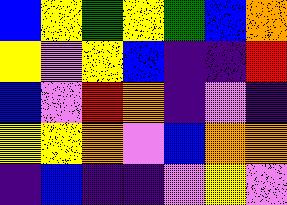[["blue", "yellow", "green", "yellow", "green", "blue", "orange"], ["yellow", "violet", "yellow", "blue", "indigo", "indigo", "red"], ["blue", "violet", "red", "orange", "indigo", "violet", "indigo"], ["yellow", "yellow", "orange", "violet", "blue", "orange", "orange"], ["indigo", "blue", "indigo", "indigo", "violet", "yellow", "violet"]]